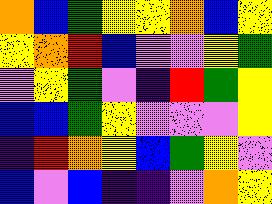[["orange", "blue", "green", "yellow", "yellow", "orange", "blue", "yellow"], ["yellow", "orange", "red", "blue", "violet", "violet", "yellow", "green"], ["violet", "yellow", "green", "violet", "indigo", "red", "green", "yellow"], ["blue", "blue", "green", "yellow", "violet", "violet", "violet", "yellow"], ["indigo", "red", "orange", "yellow", "blue", "green", "yellow", "violet"], ["blue", "violet", "blue", "indigo", "indigo", "violet", "orange", "yellow"]]